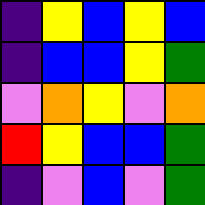[["indigo", "yellow", "blue", "yellow", "blue"], ["indigo", "blue", "blue", "yellow", "green"], ["violet", "orange", "yellow", "violet", "orange"], ["red", "yellow", "blue", "blue", "green"], ["indigo", "violet", "blue", "violet", "green"]]